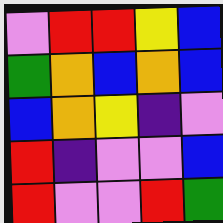[["violet", "red", "red", "yellow", "blue"], ["green", "orange", "blue", "orange", "blue"], ["blue", "orange", "yellow", "indigo", "violet"], ["red", "indigo", "violet", "violet", "blue"], ["red", "violet", "violet", "red", "green"]]